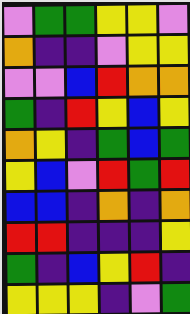[["violet", "green", "green", "yellow", "yellow", "violet"], ["orange", "indigo", "indigo", "violet", "yellow", "yellow"], ["violet", "violet", "blue", "red", "orange", "orange"], ["green", "indigo", "red", "yellow", "blue", "yellow"], ["orange", "yellow", "indigo", "green", "blue", "green"], ["yellow", "blue", "violet", "red", "green", "red"], ["blue", "blue", "indigo", "orange", "indigo", "orange"], ["red", "red", "indigo", "indigo", "indigo", "yellow"], ["green", "indigo", "blue", "yellow", "red", "indigo"], ["yellow", "yellow", "yellow", "indigo", "violet", "green"]]